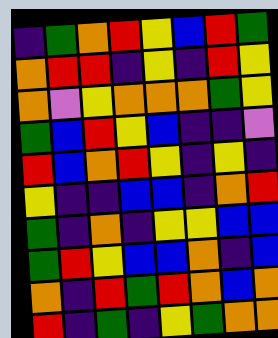[["indigo", "green", "orange", "red", "yellow", "blue", "red", "green"], ["orange", "red", "red", "indigo", "yellow", "indigo", "red", "yellow"], ["orange", "violet", "yellow", "orange", "orange", "orange", "green", "yellow"], ["green", "blue", "red", "yellow", "blue", "indigo", "indigo", "violet"], ["red", "blue", "orange", "red", "yellow", "indigo", "yellow", "indigo"], ["yellow", "indigo", "indigo", "blue", "blue", "indigo", "orange", "red"], ["green", "indigo", "orange", "indigo", "yellow", "yellow", "blue", "blue"], ["green", "red", "yellow", "blue", "blue", "orange", "indigo", "blue"], ["orange", "indigo", "red", "green", "red", "orange", "blue", "orange"], ["red", "indigo", "green", "indigo", "yellow", "green", "orange", "orange"]]